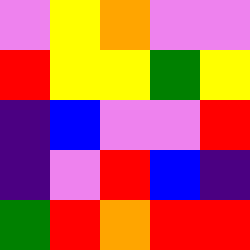[["violet", "yellow", "orange", "violet", "violet"], ["red", "yellow", "yellow", "green", "yellow"], ["indigo", "blue", "violet", "violet", "red"], ["indigo", "violet", "red", "blue", "indigo"], ["green", "red", "orange", "red", "red"]]